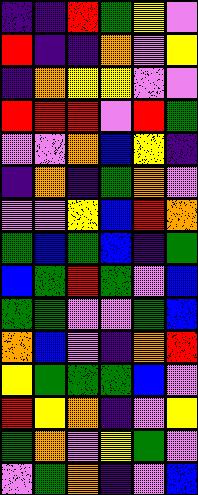[["indigo", "indigo", "red", "green", "yellow", "violet"], ["red", "indigo", "indigo", "orange", "violet", "yellow"], ["indigo", "orange", "yellow", "yellow", "violet", "violet"], ["red", "red", "red", "violet", "red", "green"], ["violet", "violet", "orange", "blue", "yellow", "indigo"], ["indigo", "orange", "indigo", "green", "orange", "violet"], ["violet", "violet", "yellow", "blue", "red", "orange"], ["green", "blue", "green", "blue", "indigo", "green"], ["blue", "green", "red", "green", "violet", "blue"], ["green", "green", "violet", "violet", "green", "blue"], ["orange", "blue", "violet", "indigo", "orange", "red"], ["yellow", "green", "green", "green", "blue", "violet"], ["red", "yellow", "orange", "indigo", "violet", "yellow"], ["green", "orange", "violet", "yellow", "green", "violet"], ["violet", "green", "orange", "indigo", "violet", "blue"]]